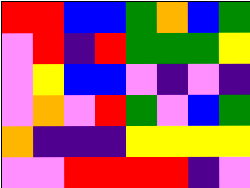[["red", "red", "blue", "blue", "green", "orange", "blue", "green"], ["violet", "red", "indigo", "red", "green", "green", "green", "yellow"], ["violet", "yellow", "blue", "blue", "violet", "indigo", "violet", "indigo"], ["violet", "orange", "violet", "red", "green", "violet", "blue", "green"], ["orange", "indigo", "indigo", "indigo", "yellow", "yellow", "yellow", "yellow"], ["violet", "violet", "red", "red", "red", "red", "indigo", "violet"]]